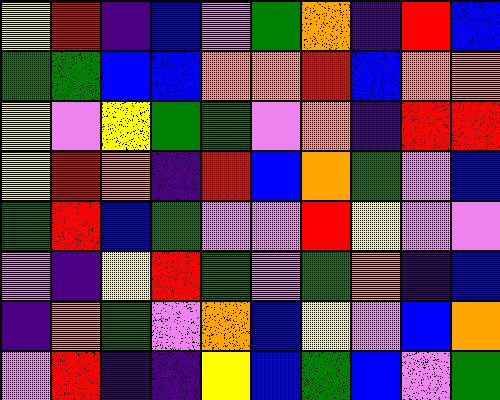[["yellow", "red", "indigo", "blue", "violet", "green", "orange", "indigo", "red", "blue"], ["green", "green", "blue", "blue", "orange", "orange", "red", "blue", "orange", "orange"], ["yellow", "violet", "yellow", "green", "green", "violet", "orange", "indigo", "red", "red"], ["yellow", "red", "orange", "indigo", "red", "blue", "orange", "green", "violet", "blue"], ["green", "red", "blue", "green", "violet", "violet", "red", "yellow", "violet", "violet"], ["violet", "indigo", "yellow", "red", "green", "violet", "green", "orange", "indigo", "blue"], ["indigo", "orange", "green", "violet", "orange", "blue", "yellow", "violet", "blue", "orange"], ["violet", "red", "indigo", "indigo", "yellow", "blue", "green", "blue", "violet", "green"]]